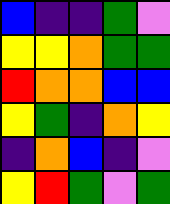[["blue", "indigo", "indigo", "green", "violet"], ["yellow", "yellow", "orange", "green", "green"], ["red", "orange", "orange", "blue", "blue"], ["yellow", "green", "indigo", "orange", "yellow"], ["indigo", "orange", "blue", "indigo", "violet"], ["yellow", "red", "green", "violet", "green"]]